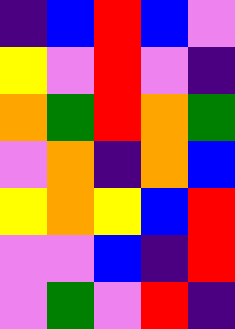[["indigo", "blue", "red", "blue", "violet"], ["yellow", "violet", "red", "violet", "indigo"], ["orange", "green", "red", "orange", "green"], ["violet", "orange", "indigo", "orange", "blue"], ["yellow", "orange", "yellow", "blue", "red"], ["violet", "violet", "blue", "indigo", "red"], ["violet", "green", "violet", "red", "indigo"]]